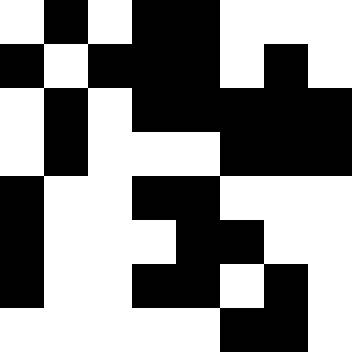[["white", "black", "white", "black", "black", "white", "white", "white"], ["black", "white", "black", "black", "black", "white", "black", "white"], ["white", "black", "white", "black", "black", "black", "black", "black"], ["white", "black", "white", "white", "white", "black", "black", "black"], ["black", "white", "white", "black", "black", "white", "white", "white"], ["black", "white", "white", "white", "black", "black", "white", "white"], ["black", "white", "white", "black", "black", "white", "black", "white"], ["white", "white", "white", "white", "white", "black", "black", "white"]]